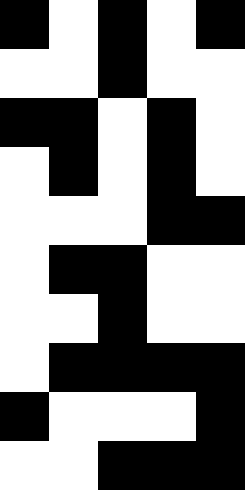[["black", "white", "black", "white", "black"], ["white", "white", "black", "white", "white"], ["black", "black", "white", "black", "white"], ["white", "black", "white", "black", "white"], ["white", "white", "white", "black", "black"], ["white", "black", "black", "white", "white"], ["white", "white", "black", "white", "white"], ["white", "black", "black", "black", "black"], ["black", "white", "white", "white", "black"], ["white", "white", "black", "black", "black"]]